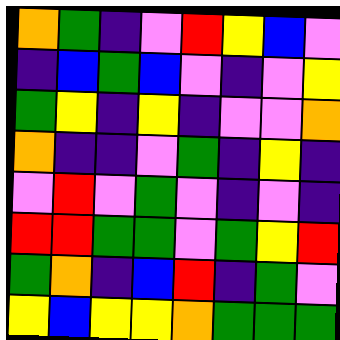[["orange", "green", "indigo", "violet", "red", "yellow", "blue", "violet"], ["indigo", "blue", "green", "blue", "violet", "indigo", "violet", "yellow"], ["green", "yellow", "indigo", "yellow", "indigo", "violet", "violet", "orange"], ["orange", "indigo", "indigo", "violet", "green", "indigo", "yellow", "indigo"], ["violet", "red", "violet", "green", "violet", "indigo", "violet", "indigo"], ["red", "red", "green", "green", "violet", "green", "yellow", "red"], ["green", "orange", "indigo", "blue", "red", "indigo", "green", "violet"], ["yellow", "blue", "yellow", "yellow", "orange", "green", "green", "green"]]